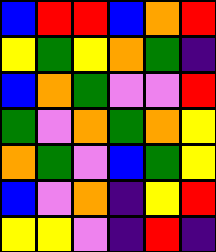[["blue", "red", "red", "blue", "orange", "red"], ["yellow", "green", "yellow", "orange", "green", "indigo"], ["blue", "orange", "green", "violet", "violet", "red"], ["green", "violet", "orange", "green", "orange", "yellow"], ["orange", "green", "violet", "blue", "green", "yellow"], ["blue", "violet", "orange", "indigo", "yellow", "red"], ["yellow", "yellow", "violet", "indigo", "red", "indigo"]]